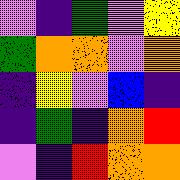[["violet", "indigo", "green", "violet", "yellow"], ["green", "orange", "orange", "violet", "orange"], ["indigo", "yellow", "violet", "blue", "indigo"], ["indigo", "green", "indigo", "orange", "red"], ["violet", "indigo", "red", "orange", "orange"]]